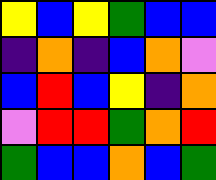[["yellow", "blue", "yellow", "green", "blue", "blue"], ["indigo", "orange", "indigo", "blue", "orange", "violet"], ["blue", "red", "blue", "yellow", "indigo", "orange"], ["violet", "red", "red", "green", "orange", "red"], ["green", "blue", "blue", "orange", "blue", "green"]]